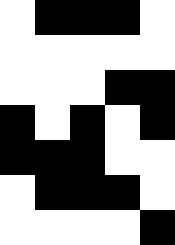[["white", "black", "black", "black", "white"], ["white", "white", "white", "white", "white"], ["white", "white", "white", "black", "black"], ["black", "white", "black", "white", "black"], ["black", "black", "black", "white", "white"], ["white", "black", "black", "black", "white"], ["white", "white", "white", "white", "black"]]